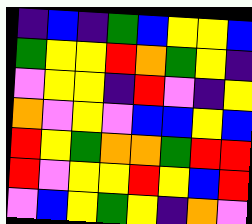[["indigo", "blue", "indigo", "green", "blue", "yellow", "yellow", "blue"], ["green", "yellow", "yellow", "red", "orange", "green", "yellow", "indigo"], ["violet", "yellow", "yellow", "indigo", "red", "violet", "indigo", "yellow"], ["orange", "violet", "yellow", "violet", "blue", "blue", "yellow", "blue"], ["red", "yellow", "green", "orange", "orange", "green", "red", "red"], ["red", "violet", "yellow", "yellow", "red", "yellow", "blue", "red"], ["violet", "blue", "yellow", "green", "yellow", "indigo", "orange", "violet"]]